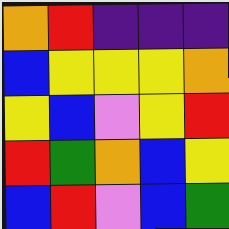[["orange", "red", "indigo", "indigo", "indigo"], ["blue", "yellow", "yellow", "yellow", "orange"], ["yellow", "blue", "violet", "yellow", "red"], ["red", "green", "orange", "blue", "yellow"], ["blue", "red", "violet", "blue", "green"]]